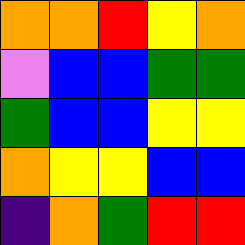[["orange", "orange", "red", "yellow", "orange"], ["violet", "blue", "blue", "green", "green"], ["green", "blue", "blue", "yellow", "yellow"], ["orange", "yellow", "yellow", "blue", "blue"], ["indigo", "orange", "green", "red", "red"]]